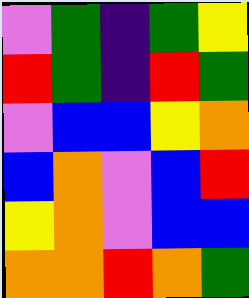[["violet", "green", "indigo", "green", "yellow"], ["red", "green", "indigo", "red", "green"], ["violet", "blue", "blue", "yellow", "orange"], ["blue", "orange", "violet", "blue", "red"], ["yellow", "orange", "violet", "blue", "blue"], ["orange", "orange", "red", "orange", "green"]]